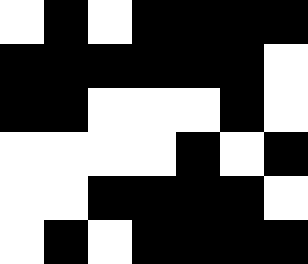[["white", "black", "white", "black", "black", "black", "black"], ["black", "black", "black", "black", "black", "black", "white"], ["black", "black", "white", "white", "white", "black", "white"], ["white", "white", "white", "white", "black", "white", "black"], ["white", "white", "black", "black", "black", "black", "white"], ["white", "black", "white", "black", "black", "black", "black"]]